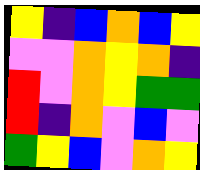[["yellow", "indigo", "blue", "orange", "blue", "yellow"], ["violet", "violet", "orange", "yellow", "orange", "indigo"], ["red", "violet", "orange", "yellow", "green", "green"], ["red", "indigo", "orange", "violet", "blue", "violet"], ["green", "yellow", "blue", "violet", "orange", "yellow"]]